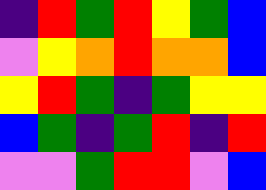[["indigo", "red", "green", "red", "yellow", "green", "blue"], ["violet", "yellow", "orange", "red", "orange", "orange", "blue"], ["yellow", "red", "green", "indigo", "green", "yellow", "yellow"], ["blue", "green", "indigo", "green", "red", "indigo", "red"], ["violet", "violet", "green", "red", "red", "violet", "blue"]]